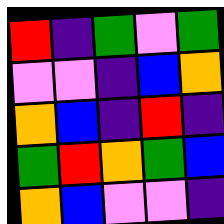[["red", "indigo", "green", "violet", "green"], ["violet", "violet", "indigo", "blue", "orange"], ["orange", "blue", "indigo", "red", "indigo"], ["green", "red", "orange", "green", "blue"], ["orange", "blue", "violet", "violet", "indigo"]]